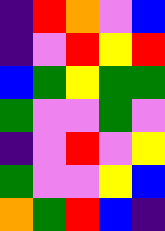[["indigo", "red", "orange", "violet", "blue"], ["indigo", "violet", "red", "yellow", "red"], ["blue", "green", "yellow", "green", "green"], ["green", "violet", "violet", "green", "violet"], ["indigo", "violet", "red", "violet", "yellow"], ["green", "violet", "violet", "yellow", "blue"], ["orange", "green", "red", "blue", "indigo"]]